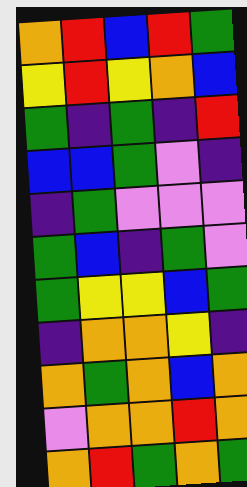[["orange", "red", "blue", "red", "green"], ["yellow", "red", "yellow", "orange", "blue"], ["green", "indigo", "green", "indigo", "red"], ["blue", "blue", "green", "violet", "indigo"], ["indigo", "green", "violet", "violet", "violet"], ["green", "blue", "indigo", "green", "violet"], ["green", "yellow", "yellow", "blue", "green"], ["indigo", "orange", "orange", "yellow", "indigo"], ["orange", "green", "orange", "blue", "orange"], ["violet", "orange", "orange", "red", "orange"], ["orange", "red", "green", "orange", "green"]]